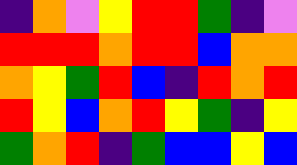[["indigo", "orange", "violet", "yellow", "red", "red", "green", "indigo", "violet"], ["red", "red", "red", "orange", "red", "red", "blue", "orange", "orange"], ["orange", "yellow", "green", "red", "blue", "indigo", "red", "orange", "red"], ["red", "yellow", "blue", "orange", "red", "yellow", "green", "indigo", "yellow"], ["green", "orange", "red", "indigo", "green", "blue", "blue", "yellow", "blue"]]